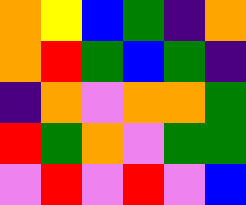[["orange", "yellow", "blue", "green", "indigo", "orange"], ["orange", "red", "green", "blue", "green", "indigo"], ["indigo", "orange", "violet", "orange", "orange", "green"], ["red", "green", "orange", "violet", "green", "green"], ["violet", "red", "violet", "red", "violet", "blue"]]